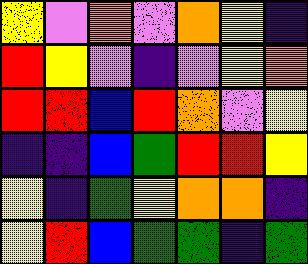[["yellow", "violet", "orange", "violet", "orange", "yellow", "indigo"], ["red", "yellow", "violet", "indigo", "violet", "yellow", "orange"], ["red", "red", "blue", "red", "orange", "violet", "yellow"], ["indigo", "indigo", "blue", "green", "red", "red", "yellow"], ["yellow", "indigo", "green", "yellow", "orange", "orange", "indigo"], ["yellow", "red", "blue", "green", "green", "indigo", "green"]]